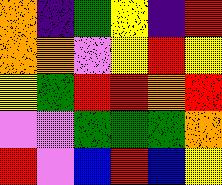[["orange", "indigo", "green", "yellow", "indigo", "red"], ["orange", "orange", "violet", "yellow", "red", "yellow"], ["yellow", "green", "red", "red", "orange", "red"], ["violet", "violet", "green", "green", "green", "orange"], ["red", "violet", "blue", "red", "blue", "yellow"]]